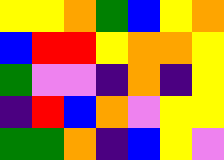[["yellow", "yellow", "orange", "green", "blue", "yellow", "orange"], ["blue", "red", "red", "yellow", "orange", "orange", "yellow"], ["green", "violet", "violet", "indigo", "orange", "indigo", "yellow"], ["indigo", "red", "blue", "orange", "violet", "yellow", "yellow"], ["green", "green", "orange", "indigo", "blue", "yellow", "violet"]]